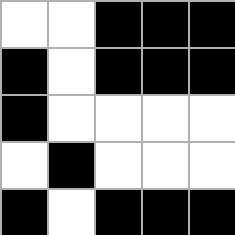[["white", "white", "black", "black", "black"], ["black", "white", "black", "black", "black"], ["black", "white", "white", "white", "white"], ["white", "black", "white", "white", "white"], ["black", "white", "black", "black", "black"]]